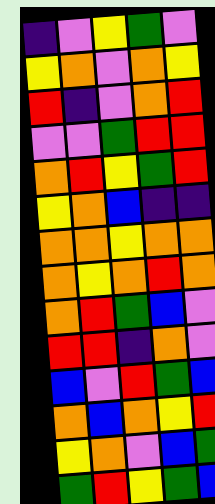[["indigo", "violet", "yellow", "green", "violet"], ["yellow", "orange", "violet", "orange", "yellow"], ["red", "indigo", "violet", "orange", "red"], ["violet", "violet", "green", "red", "red"], ["orange", "red", "yellow", "green", "red"], ["yellow", "orange", "blue", "indigo", "indigo"], ["orange", "orange", "yellow", "orange", "orange"], ["orange", "yellow", "orange", "red", "orange"], ["orange", "red", "green", "blue", "violet"], ["red", "red", "indigo", "orange", "violet"], ["blue", "violet", "red", "green", "blue"], ["orange", "blue", "orange", "yellow", "red"], ["yellow", "orange", "violet", "blue", "green"], ["green", "red", "yellow", "green", "blue"]]